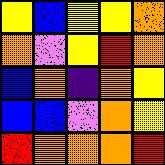[["yellow", "blue", "yellow", "yellow", "orange"], ["orange", "violet", "yellow", "red", "orange"], ["blue", "orange", "indigo", "orange", "yellow"], ["blue", "blue", "violet", "orange", "yellow"], ["red", "orange", "orange", "orange", "red"]]